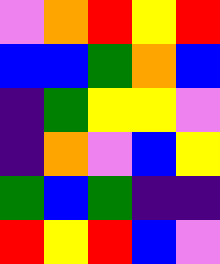[["violet", "orange", "red", "yellow", "red"], ["blue", "blue", "green", "orange", "blue"], ["indigo", "green", "yellow", "yellow", "violet"], ["indigo", "orange", "violet", "blue", "yellow"], ["green", "blue", "green", "indigo", "indigo"], ["red", "yellow", "red", "blue", "violet"]]